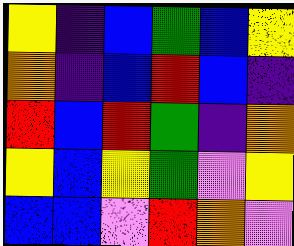[["yellow", "indigo", "blue", "green", "blue", "yellow"], ["orange", "indigo", "blue", "red", "blue", "indigo"], ["red", "blue", "red", "green", "indigo", "orange"], ["yellow", "blue", "yellow", "green", "violet", "yellow"], ["blue", "blue", "violet", "red", "orange", "violet"]]